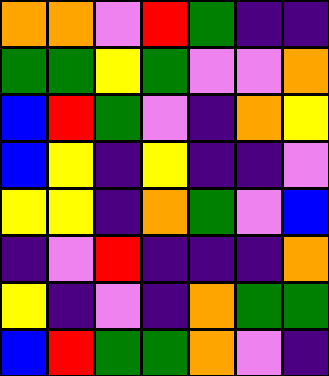[["orange", "orange", "violet", "red", "green", "indigo", "indigo"], ["green", "green", "yellow", "green", "violet", "violet", "orange"], ["blue", "red", "green", "violet", "indigo", "orange", "yellow"], ["blue", "yellow", "indigo", "yellow", "indigo", "indigo", "violet"], ["yellow", "yellow", "indigo", "orange", "green", "violet", "blue"], ["indigo", "violet", "red", "indigo", "indigo", "indigo", "orange"], ["yellow", "indigo", "violet", "indigo", "orange", "green", "green"], ["blue", "red", "green", "green", "orange", "violet", "indigo"]]